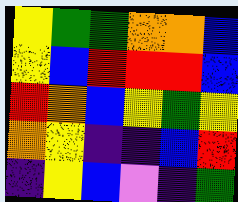[["yellow", "green", "green", "orange", "orange", "blue"], ["yellow", "blue", "red", "red", "red", "blue"], ["red", "orange", "blue", "yellow", "green", "yellow"], ["orange", "yellow", "indigo", "indigo", "blue", "red"], ["indigo", "yellow", "blue", "violet", "indigo", "green"]]